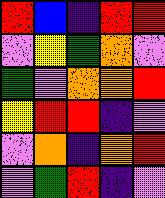[["red", "blue", "indigo", "red", "red"], ["violet", "yellow", "green", "orange", "violet"], ["green", "violet", "orange", "orange", "red"], ["yellow", "red", "red", "indigo", "violet"], ["violet", "orange", "indigo", "orange", "red"], ["violet", "green", "red", "indigo", "violet"]]